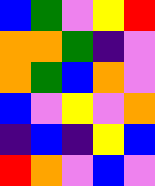[["blue", "green", "violet", "yellow", "red"], ["orange", "orange", "green", "indigo", "violet"], ["orange", "green", "blue", "orange", "violet"], ["blue", "violet", "yellow", "violet", "orange"], ["indigo", "blue", "indigo", "yellow", "blue"], ["red", "orange", "violet", "blue", "violet"]]